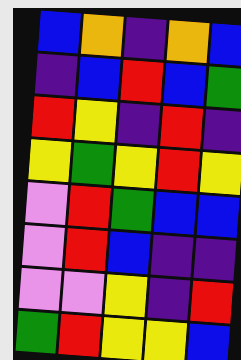[["blue", "orange", "indigo", "orange", "blue"], ["indigo", "blue", "red", "blue", "green"], ["red", "yellow", "indigo", "red", "indigo"], ["yellow", "green", "yellow", "red", "yellow"], ["violet", "red", "green", "blue", "blue"], ["violet", "red", "blue", "indigo", "indigo"], ["violet", "violet", "yellow", "indigo", "red"], ["green", "red", "yellow", "yellow", "blue"]]